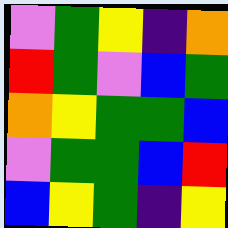[["violet", "green", "yellow", "indigo", "orange"], ["red", "green", "violet", "blue", "green"], ["orange", "yellow", "green", "green", "blue"], ["violet", "green", "green", "blue", "red"], ["blue", "yellow", "green", "indigo", "yellow"]]